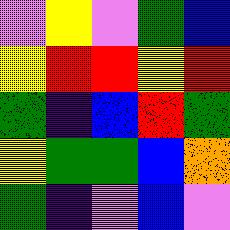[["violet", "yellow", "violet", "green", "blue"], ["yellow", "red", "red", "yellow", "red"], ["green", "indigo", "blue", "red", "green"], ["yellow", "green", "green", "blue", "orange"], ["green", "indigo", "violet", "blue", "violet"]]